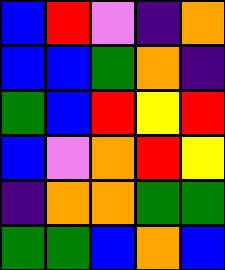[["blue", "red", "violet", "indigo", "orange"], ["blue", "blue", "green", "orange", "indigo"], ["green", "blue", "red", "yellow", "red"], ["blue", "violet", "orange", "red", "yellow"], ["indigo", "orange", "orange", "green", "green"], ["green", "green", "blue", "orange", "blue"]]